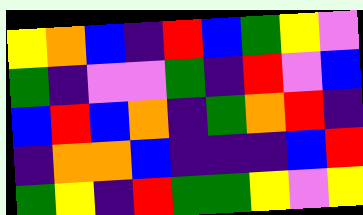[["yellow", "orange", "blue", "indigo", "red", "blue", "green", "yellow", "violet"], ["green", "indigo", "violet", "violet", "green", "indigo", "red", "violet", "blue"], ["blue", "red", "blue", "orange", "indigo", "green", "orange", "red", "indigo"], ["indigo", "orange", "orange", "blue", "indigo", "indigo", "indigo", "blue", "red"], ["green", "yellow", "indigo", "red", "green", "green", "yellow", "violet", "yellow"]]